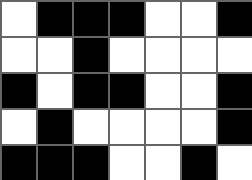[["white", "black", "black", "black", "white", "white", "black"], ["white", "white", "black", "white", "white", "white", "white"], ["black", "white", "black", "black", "white", "white", "black"], ["white", "black", "white", "white", "white", "white", "black"], ["black", "black", "black", "white", "white", "black", "white"]]